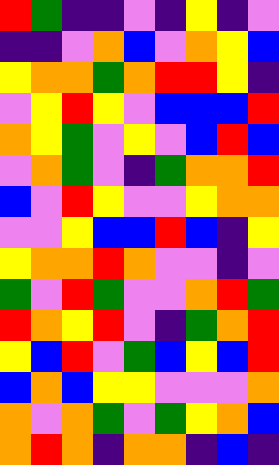[["red", "green", "indigo", "indigo", "violet", "indigo", "yellow", "indigo", "violet"], ["indigo", "indigo", "violet", "orange", "blue", "violet", "orange", "yellow", "blue"], ["yellow", "orange", "orange", "green", "orange", "red", "red", "yellow", "indigo"], ["violet", "yellow", "red", "yellow", "violet", "blue", "blue", "blue", "red"], ["orange", "yellow", "green", "violet", "yellow", "violet", "blue", "red", "blue"], ["violet", "orange", "green", "violet", "indigo", "green", "orange", "orange", "red"], ["blue", "violet", "red", "yellow", "violet", "violet", "yellow", "orange", "orange"], ["violet", "violet", "yellow", "blue", "blue", "red", "blue", "indigo", "yellow"], ["yellow", "orange", "orange", "red", "orange", "violet", "violet", "indigo", "violet"], ["green", "violet", "red", "green", "violet", "violet", "orange", "red", "green"], ["red", "orange", "yellow", "red", "violet", "indigo", "green", "orange", "red"], ["yellow", "blue", "red", "violet", "green", "blue", "yellow", "blue", "red"], ["blue", "orange", "blue", "yellow", "yellow", "violet", "violet", "violet", "orange"], ["orange", "violet", "orange", "green", "violet", "green", "yellow", "orange", "blue"], ["orange", "red", "orange", "indigo", "orange", "orange", "indigo", "blue", "indigo"]]